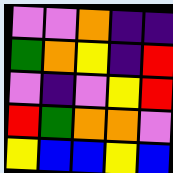[["violet", "violet", "orange", "indigo", "indigo"], ["green", "orange", "yellow", "indigo", "red"], ["violet", "indigo", "violet", "yellow", "red"], ["red", "green", "orange", "orange", "violet"], ["yellow", "blue", "blue", "yellow", "blue"]]